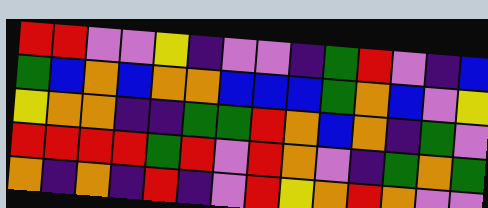[["red", "red", "violet", "violet", "yellow", "indigo", "violet", "violet", "indigo", "green", "red", "violet", "indigo", "blue"], ["green", "blue", "orange", "blue", "orange", "orange", "blue", "blue", "blue", "green", "orange", "blue", "violet", "yellow"], ["yellow", "orange", "orange", "indigo", "indigo", "green", "green", "red", "orange", "blue", "orange", "indigo", "green", "violet"], ["red", "red", "red", "red", "green", "red", "violet", "red", "orange", "violet", "indigo", "green", "orange", "green"], ["orange", "indigo", "orange", "indigo", "red", "indigo", "violet", "red", "yellow", "orange", "red", "orange", "violet", "violet"]]